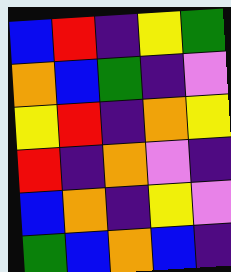[["blue", "red", "indigo", "yellow", "green"], ["orange", "blue", "green", "indigo", "violet"], ["yellow", "red", "indigo", "orange", "yellow"], ["red", "indigo", "orange", "violet", "indigo"], ["blue", "orange", "indigo", "yellow", "violet"], ["green", "blue", "orange", "blue", "indigo"]]